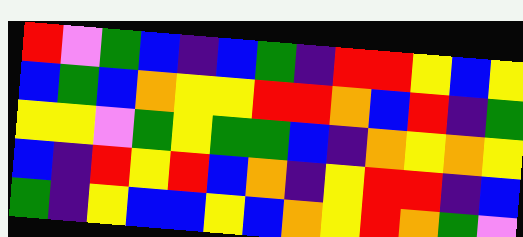[["red", "violet", "green", "blue", "indigo", "blue", "green", "indigo", "red", "red", "yellow", "blue", "yellow"], ["blue", "green", "blue", "orange", "yellow", "yellow", "red", "red", "orange", "blue", "red", "indigo", "green"], ["yellow", "yellow", "violet", "green", "yellow", "green", "green", "blue", "indigo", "orange", "yellow", "orange", "yellow"], ["blue", "indigo", "red", "yellow", "red", "blue", "orange", "indigo", "yellow", "red", "red", "indigo", "blue"], ["green", "indigo", "yellow", "blue", "blue", "yellow", "blue", "orange", "yellow", "red", "orange", "green", "violet"]]